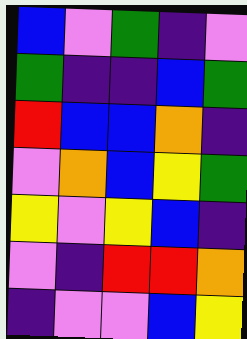[["blue", "violet", "green", "indigo", "violet"], ["green", "indigo", "indigo", "blue", "green"], ["red", "blue", "blue", "orange", "indigo"], ["violet", "orange", "blue", "yellow", "green"], ["yellow", "violet", "yellow", "blue", "indigo"], ["violet", "indigo", "red", "red", "orange"], ["indigo", "violet", "violet", "blue", "yellow"]]